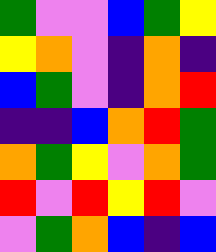[["green", "violet", "violet", "blue", "green", "yellow"], ["yellow", "orange", "violet", "indigo", "orange", "indigo"], ["blue", "green", "violet", "indigo", "orange", "red"], ["indigo", "indigo", "blue", "orange", "red", "green"], ["orange", "green", "yellow", "violet", "orange", "green"], ["red", "violet", "red", "yellow", "red", "violet"], ["violet", "green", "orange", "blue", "indigo", "blue"]]